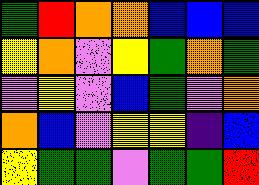[["green", "red", "orange", "orange", "blue", "blue", "blue"], ["yellow", "orange", "violet", "yellow", "green", "orange", "green"], ["violet", "yellow", "violet", "blue", "green", "violet", "orange"], ["orange", "blue", "violet", "yellow", "yellow", "indigo", "blue"], ["yellow", "green", "green", "violet", "green", "green", "red"]]